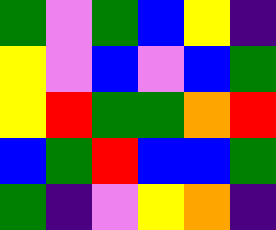[["green", "violet", "green", "blue", "yellow", "indigo"], ["yellow", "violet", "blue", "violet", "blue", "green"], ["yellow", "red", "green", "green", "orange", "red"], ["blue", "green", "red", "blue", "blue", "green"], ["green", "indigo", "violet", "yellow", "orange", "indigo"]]